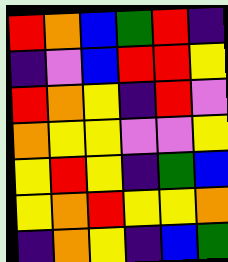[["red", "orange", "blue", "green", "red", "indigo"], ["indigo", "violet", "blue", "red", "red", "yellow"], ["red", "orange", "yellow", "indigo", "red", "violet"], ["orange", "yellow", "yellow", "violet", "violet", "yellow"], ["yellow", "red", "yellow", "indigo", "green", "blue"], ["yellow", "orange", "red", "yellow", "yellow", "orange"], ["indigo", "orange", "yellow", "indigo", "blue", "green"]]